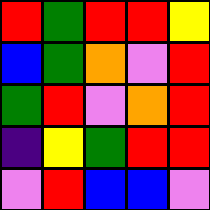[["red", "green", "red", "red", "yellow"], ["blue", "green", "orange", "violet", "red"], ["green", "red", "violet", "orange", "red"], ["indigo", "yellow", "green", "red", "red"], ["violet", "red", "blue", "blue", "violet"]]